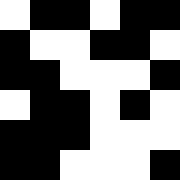[["white", "black", "black", "white", "black", "black"], ["black", "white", "white", "black", "black", "white"], ["black", "black", "white", "white", "white", "black"], ["white", "black", "black", "white", "black", "white"], ["black", "black", "black", "white", "white", "white"], ["black", "black", "white", "white", "white", "black"]]